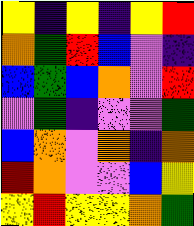[["yellow", "indigo", "yellow", "indigo", "yellow", "red"], ["orange", "green", "red", "blue", "violet", "indigo"], ["blue", "green", "blue", "orange", "violet", "red"], ["violet", "green", "indigo", "violet", "violet", "green"], ["blue", "orange", "violet", "orange", "indigo", "orange"], ["red", "orange", "violet", "violet", "blue", "yellow"], ["yellow", "red", "yellow", "yellow", "orange", "green"]]